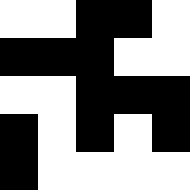[["white", "white", "black", "black", "white"], ["black", "black", "black", "white", "white"], ["white", "white", "black", "black", "black"], ["black", "white", "black", "white", "black"], ["black", "white", "white", "white", "white"]]